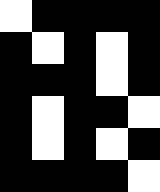[["white", "black", "black", "black", "black"], ["black", "white", "black", "white", "black"], ["black", "black", "black", "white", "black"], ["black", "white", "black", "black", "white"], ["black", "white", "black", "white", "black"], ["black", "black", "black", "black", "white"]]